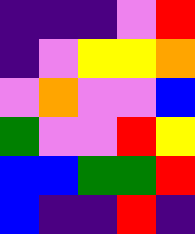[["indigo", "indigo", "indigo", "violet", "red"], ["indigo", "violet", "yellow", "yellow", "orange"], ["violet", "orange", "violet", "violet", "blue"], ["green", "violet", "violet", "red", "yellow"], ["blue", "blue", "green", "green", "red"], ["blue", "indigo", "indigo", "red", "indigo"]]